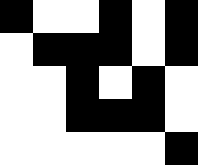[["black", "white", "white", "black", "white", "black"], ["white", "black", "black", "black", "white", "black"], ["white", "white", "black", "white", "black", "white"], ["white", "white", "black", "black", "black", "white"], ["white", "white", "white", "white", "white", "black"]]